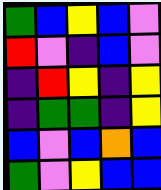[["green", "blue", "yellow", "blue", "violet"], ["red", "violet", "indigo", "blue", "violet"], ["indigo", "red", "yellow", "indigo", "yellow"], ["indigo", "green", "green", "indigo", "yellow"], ["blue", "violet", "blue", "orange", "blue"], ["green", "violet", "yellow", "blue", "blue"]]